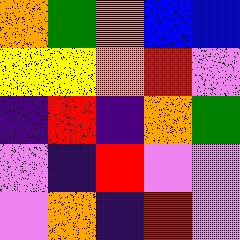[["orange", "green", "orange", "blue", "blue"], ["yellow", "yellow", "orange", "red", "violet"], ["indigo", "red", "indigo", "orange", "green"], ["violet", "indigo", "red", "violet", "violet"], ["violet", "orange", "indigo", "red", "violet"]]